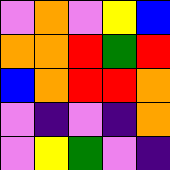[["violet", "orange", "violet", "yellow", "blue"], ["orange", "orange", "red", "green", "red"], ["blue", "orange", "red", "red", "orange"], ["violet", "indigo", "violet", "indigo", "orange"], ["violet", "yellow", "green", "violet", "indigo"]]